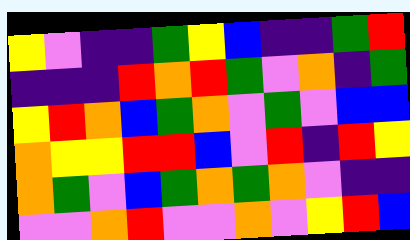[["yellow", "violet", "indigo", "indigo", "green", "yellow", "blue", "indigo", "indigo", "green", "red"], ["indigo", "indigo", "indigo", "red", "orange", "red", "green", "violet", "orange", "indigo", "green"], ["yellow", "red", "orange", "blue", "green", "orange", "violet", "green", "violet", "blue", "blue"], ["orange", "yellow", "yellow", "red", "red", "blue", "violet", "red", "indigo", "red", "yellow"], ["orange", "green", "violet", "blue", "green", "orange", "green", "orange", "violet", "indigo", "indigo"], ["violet", "violet", "orange", "red", "violet", "violet", "orange", "violet", "yellow", "red", "blue"]]